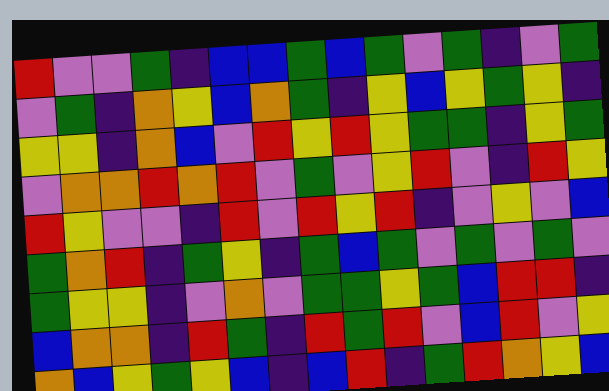[["red", "violet", "violet", "green", "indigo", "blue", "blue", "green", "blue", "green", "violet", "green", "indigo", "violet", "green"], ["violet", "green", "indigo", "orange", "yellow", "blue", "orange", "green", "indigo", "yellow", "blue", "yellow", "green", "yellow", "indigo"], ["yellow", "yellow", "indigo", "orange", "blue", "violet", "red", "yellow", "red", "yellow", "green", "green", "indigo", "yellow", "green"], ["violet", "orange", "orange", "red", "orange", "red", "violet", "green", "violet", "yellow", "red", "violet", "indigo", "red", "yellow"], ["red", "yellow", "violet", "violet", "indigo", "red", "violet", "red", "yellow", "red", "indigo", "violet", "yellow", "violet", "blue"], ["green", "orange", "red", "indigo", "green", "yellow", "indigo", "green", "blue", "green", "violet", "green", "violet", "green", "violet"], ["green", "yellow", "yellow", "indigo", "violet", "orange", "violet", "green", "green", "yellow", "green", "blue", "red", "red", "indigo"], ["blue", "orange", "orange", "indigo", "red", "green", "indigo", "red", "green", "red", "violet", "blue", "red", "violet", "yellow"], ["orange", "blue", "yellow", "green", "yellow", "blue", "indigo", "blue", "red", "indigo", "green", "red", "orange", "yellow", "blue"]]